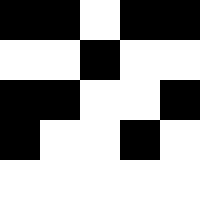[["black", "black", "white", "black", "black"], ["white", "white", "black", "white", "white"], ["black", "black", "white", "white", "black"], ["black", "white", "white", "black", "white"], ["white", "white", "white", "white", "white"]]